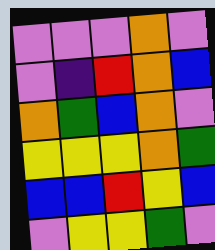[["violet", "violet", "violet", "orange", "violet"], ["violet", "indigo", "red", "orange", "blue"], ["orange", "green", "blue", "orange", "violet"], ["yellow", "yellow", "yellow", "orange", "green"], ["blue", "blue", "red", "yellow", "blue"], ["violet", "yellow", "yellow", "green", "violet"]]